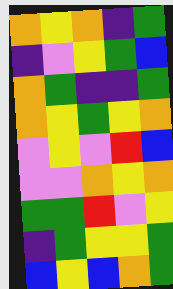[["orange", "yellow", "orange", "indigo", "green"], ["indigo", "violet", "yellow", "green", "blue"], ["orange", "green", "indigo", "indigo", "green"], ["orange", "yellow", "green", "yellow", "orange"], ["violet", "yellow", "violet", "red", "blue"], ["violet", "violet", "orange", "yellow", "orange"], ["green", "green", "red", "violet", "yellow"], ["indigo", "green", "yellow", "yellow", "green"], ["blue", "yellow", "blue", "orange", "green"]]